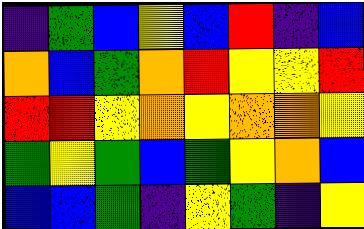[["indigo", "green", "blue", "yellow", "blue", "red", "indigo", "blue"], ["orange", "blue", "green", "orange", "red", "yellow", "yellow", "red"], ["red", "red", "yellow", "orange", "yellow", "orange", "orange", "yellow"], ["green", "yellow", "green", "blue", "green", "yellow", "orange", "blue"], ["blue", "blue", "green", "indigo", "yellow", "green", "indigo", "yellow"]]